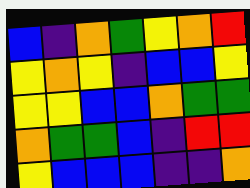[["blue", "indigo", "orange", "green", "yellow", "orange", "red"], ["yellow", "orange", "yellow", "indigo", "blue", "blue", "yellow"], ["yellow", "yellow", "blue", "blue", "orange", "green", "green"], ["orange", "green", "green", "blue", "indigo", "red", "red"], ["yellow", "blue", "blue", "blue", "indigo", "indigo", "orange"]]